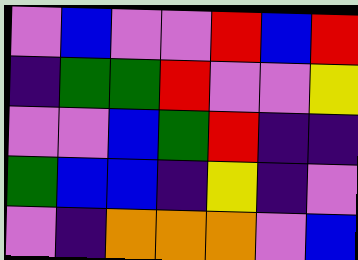[["violet", "blue", "violet", "violet", "red", "blue", "red"], ["indigo", "green", "green", "red", "violet", "violet", "yellow"], ["violet", "violet", "blue", "green", "red", "indigo", "indigo"], ["green", "blue", "blue", "indigo", "yellow", "indigo", "violet"], ["violet", "indigo", "orange", "orange", "orange", "violet", "blue"]]